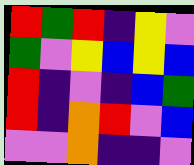[["red", "green", "red", "indigo", "yellow", "violet"], ["green", "violet", "yellow", "blue", "yellow", "blue"], ["red", "indigo", "violet", "indigo", "blue", "green"], ["red", "indigo", "orange", "red", "violet", "blue"], ["violet", "violet", "orange", "indigo", "indigo", "violet"]]